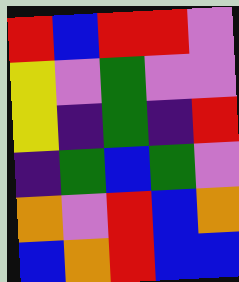[["red", "blue", "red", "red", "violet"], ["yellow", "violet", "green", "violet", "violet"], ["yellow", "indigo", "green", "indigo", "red"], ["indigo", "green", "blue", "green", "violet"], ["orange", "violet", "red", "blue", "orange"], ["blue", "orange", "red", "blue", "blue"]]